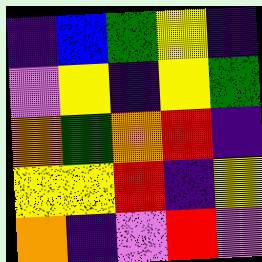[["indigo", "blue", "green", "yellow", "indigo"], ["violet", "yellow", "indigo", "yellow", "green"], ["orange", "green", "orange", "red", "indigo"], ["yellow", "yellow", "red", "indigo", "yellow"], ["orange", "indigo", "violet", "red", "violet"]]